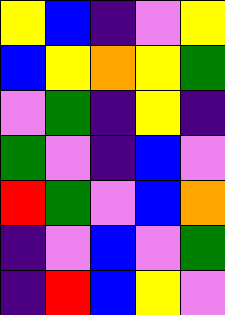[["yellow", "blue", "indigo", "violet", "yellow"], ["blue", "yellow", "orange", "yellow", "green"], ["violet", "green", "indigo", "yellow", "indigo"], ["green", "violet", "indigo", "blue", "violet"], ["red", "green", "violet", "blue", "orange"], ["indigo", "violet", "blue", "violet", "green"], ["indigo", "red", "blue", "yellow", "violet"]]